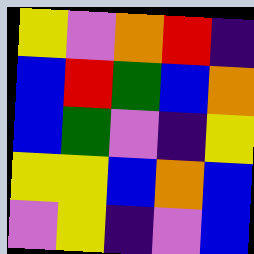[["yellow", "violet", "orange", "red", "indigo"], ["blue", "red", "green", "blue", "orange"], ["blue", "green", "violet", "indigo", "yellow"], ["yellow", "yellow", "blue", "orange", "blue"], ["violet", "yellow", "indigo", "violet", "blue"]]